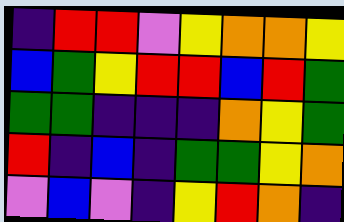[["indigo", "red", "red", "violet", "yellow", "orange", "orange", "yellow"], ["blue", "green", "yellow", "red", "red", "blue", "red", "green"], ["green", "green", "indigo", "indigo", "indigo", "orange", "yellow", "green"], ["red", "indigo", "blue", "indigo", "green", "green", "yellow", "orange"], ["violet", "blue", "violet", "indigo", "yellow", "red", "orange", "indigo"]]